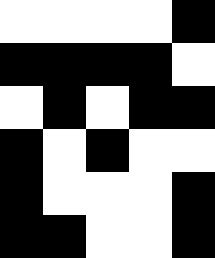[["white", "white", "white", "white", "black"], ["black", "black", "black", "black", "white"], ["white", "black", "white", "black", "black"], ["black", "white", "black", "white", "white"], ["black", "white", "white", "white", "black"], ["black", "black", "white", "white", "black"]]